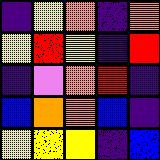[["indigo", "yellow", "orange", "indigo", "orange"], ["yellow", "red", "yellow", "indigo", "red"], ["indigo", "violet", "orange", "red", "indigo"], ["blue", "orange", "orange", "blue", "indigo"], ["yellow", "yellow", "yellow", "indigo", "blue"]]